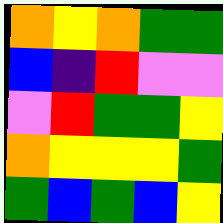[["orange", "yellow", "orange", "green", "green"], ["blue", "indigo", "red", "violet", "violet"], ["violet", "red", "green", "green", "yellow"], ["orange", "yellow", "yellow", "yellow", "green"], ["green", "blue", "green", "blue", "yellow"]]